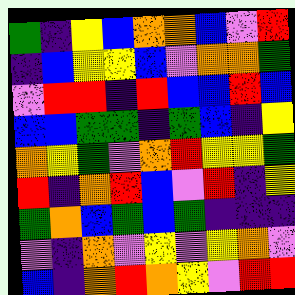[["green", "indigo", "yellow", "blue", "orange", "orange", "blue", "violet", "red"], ["indigo", "blue", "yellow", "yellow", "blue", "violet", "orange", "orange", "green"], ["violet", "red", "red", "indigo", "red", "blue", "blue", "red", "blue"], ["blue", "blue", "green", "green", "indigo", "green", "blue", "indigo", "yellow"], ["orange", "yellow", "green", "violet", "orange", "red", "yellow", "yellow", "green"], ["red", "indigo", "orange", "red", "blue", "violet", "red", "indigo", "yellow"], ["green", "orange", "blue", "green", "blue", "green", "indigo", "indigo", "indigo"], ["violet", "indigo", "orange", "violet", "yellow", "violet", "yellow", "orange", "violet"], ["blue", "indigo", "orange", "red", "orange", "yellow", "violet", "red", "red"]]